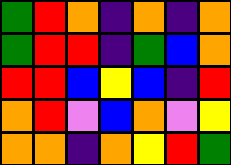[["green", "red", "orange", "indigo", "orange", "indigo", "orange"], ["green", "red", "red", "indigo", "green", "blue", "orange"], ["red", "red", "blue", "yellow", "blue", "indigo", "red"], ["orange", "red", "violet", "blue", "orange", "violet", "yellow"], ["orange", "orange", "indigo", "orange", "yellow", "red", "green"]]